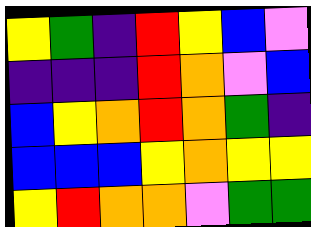[["yellow", "green", "indigo", "red", "yellow", "blue", "violet"], ["indigo", "indigo", "indigo", "red", "orange", "violet", "blue"], ["blue", "yellow", "orange", "red", "orange", "green", "indigo"], ["blue", "blue", "blue", "yellow", "orange", "yellow", "yellow"], ["yellow", "red", "orange", "orange", "violet", "green", "green"]]